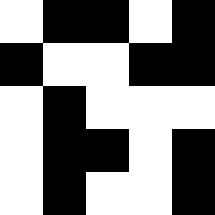[["white", "black", "black", "white", "black"], ["black", "white", "white", "black", "black"], ["white", "black", "white", "white", "white"], ["white", "black", "black", "white", "black"], ["white", "black", "white", "white", "black"]]